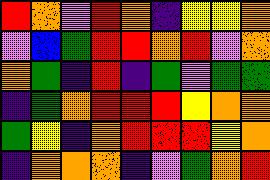[["red", "orange", "violet", "red", "orange", "indigo", "yellow", "yellow", "orange"], ["violet", "blue", "green", "red", "red", "orange", "red", "violet", "orange"], ["orange", "green", "indigo", "red", "indigo", "green", "violet", "green", "green"], ["indigo", "green", "orange", "red", "red", "red", "yellow", "orange", "orange"], ["green", "yellow", "indigo", "orange", "red", "red", "red", "yellow", "orange"], ["indigo", "orange", "orange", "orange", "indigo", "violet", "green", "orange", "red"]]